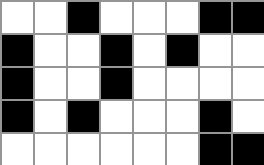[["white", "white", "black", "white", "white", "white", "black", "black"], ["black", "white", "white", "black", "white", "black", "white", "white"], ["black", "white", "white", "black", "white", "white", "white", "white"], ["black", "white", "black", "white", "white", "white", "black", "white"], ["white", "white", "white", "white", "white", "white", "black", "black"]]